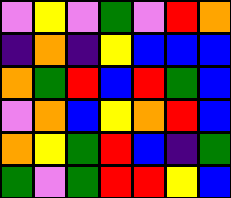[["violet", "yellow", "violet", "green", "violet", "red", "orange"], ["indigo", "orange", "indigo", "yellow", "blue", "blue", "blue"], ["orange", "green", "red", "blue", "red", "green", "blue"], ["violet", "orange", "blue", "yellow", "orange", "red", "blue"], ["orange", "yellow", "green", "red", "blue", "indigo", "green"], ["green", "violet", "green", "red", "red", "yellow", "blue"]]